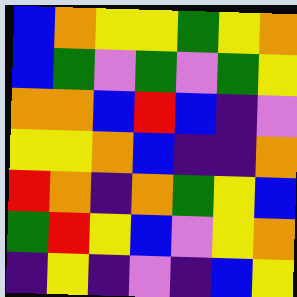[["blue", "orange", "yellow", "yellow", "green", "yellow", "orange"], ["blue", "green", "violet", "green", "violet", "green", "yellow"], ["orange", "orange", "blue", "red", "blue", "indigo", "violet"], ["yellow", "yellow", "orange", "blue", "indigo", "indigo", "orange"], ["red", "orange", "indigo", "orange", "green", "yellow", "blue"], ["green", "red", "yellow", "blue", "violet", "yellow", "orange"], ["indigo", "yellow", "indigo", "violet", "indigo", "blue", "yellow"]]